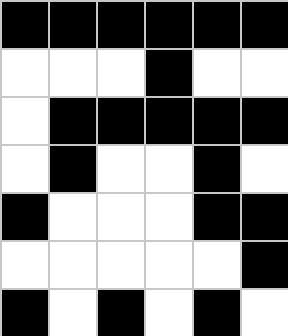[["black", "black", "black", "black", "black", "black"], ["white", "white", "white", "black", "white", "white"], ["white", "black", "black", "black", "black", "black"], ["white", "black", "white", "white", "black", "white"], ["black", "white", "white", "white", "black", "black"], ["white", "white", "white", "white", "white", "black"], ["black", "white", "black", "white", "black", "white"]]